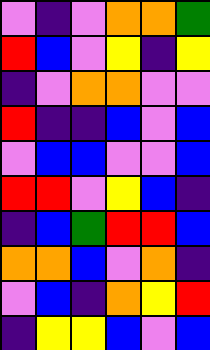[["violet", "indigo", "violet", "orange", "orange", "green"], ["red", "blue", "violet", "yellow", "indigo", "yellow"], ["indigo", "violet", "orange", "orange", "violet", "violet"], ["red", "indigo", "indigo", "blue", "violet", "blue"], ["violet", "blue", "blue", "violet", "violet", "blue"], ["red", "red", "violet", "yellow", "blue", "indigo"], ["indigo", "blue", "green", "red", "red", "blue"], ["orange", "orange", "blue", "violet", "orange", "indigo"], ["violet", "blue", "indigo", "orange", "yellow", "red"], ["indigo", "yellow", "yellow", "blue", "violet", "blue"]]